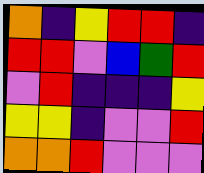[["orange", "indigo", "yellow", "red", "red", "indigo"], ["red", "red", "violet", "blue", "green", "red"], ["violet", "red", "indigo", "indigo", "indigo", "yellow"], ["yellow", "yellow", "indigo", "violet", "violet", "red"], ["orange", "orange", "red", "violet", "violet", "violet"]]